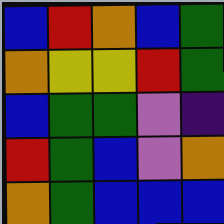[["blue", "red", "orange", "blue", "green"], ["orange", "yellow", "yellow", "red", "green"], ["blue", "green", "green", "violet", "indigo"], ["red", "green", "blue", "violet", "orange"], ["orange", "green", "blue", "blue", "blue"]]